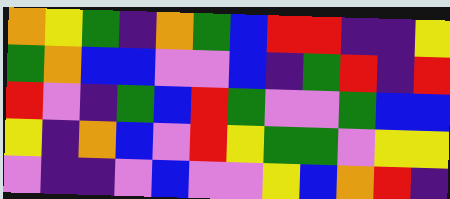[["orange", "yellow", "green", "indigo", "orange", "green", "blue", "red", "red", "indigo", "indigo", "yellow"], ["green", "orange", "blue", "blue", "violet", "violet", "blue", "indigo", "green", "red", "indigo", "red"], ["red", "violet", "indigo", "green", "blue", "red", "green", "violet", "violet", "green", "blue", "blue"], ["yellow", "indigo", "orange", "blue", "violet", "red", "yellow", "green", "green", "violet", "yellow", "yellow"], ["violet", "indigo", "indigo", "violet", "blue", "violet", "violet", "yellow", "blue", "orange", "red", "indigo"]]